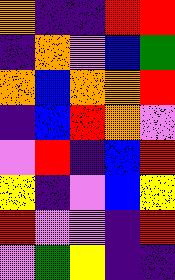[["orange", "indigo", "indigo", "red", "red"], ["indigo", "orange", "violet", "blue", "green"], ["orange", "blue", "orange", "orange", "red"], ["indigo", "blue", "red", "orange", "violet"], ["violet", "red", "indigo", "blue", "red"], ["yellow", "indigo", "violet", "blue", "yellow"], ["red", "violet", "violet", "indigo", "red"], ["violet", "green", "yellow", "indigo", "indigo"]]